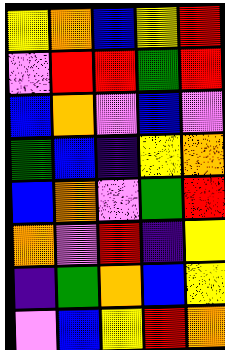[["yellow", "orange", "blue", "yellow", "red"], ["violet", "red", "red", "green", "red"], ["blue", "orange", "violet", "blue", "violet"], ["green", "blue", "indigo", "yellow", "orange"], ["blue", "orange", "violet", "green", "red"], ["orange", "violet", "red", "indigo", "yellow"], ["indigo", "green", "orange", "blue", "yellow"], ["violet", "blue", "yellow", "red", "orange"]]